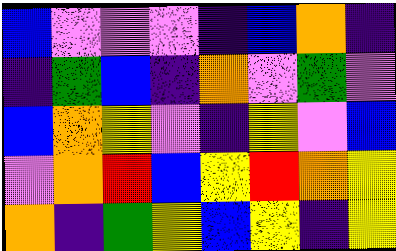[["blue", "violet", "violet", "violet", "indigo", "blue", "orange", "indigo"], ["indigo", "green", "blue", "indigo", "orange", "violet", "green", "violet"], ["blue", "orange", "yellow", "violet", "indigo", "yellow", "violet", "blue"], ["violet", "orange", "red", "blue", "yellow", "red", "orange", "yellow"], ["orange", "indigo", "green", "yellow", "blue", "yellow", "indigo", "yellow"]]